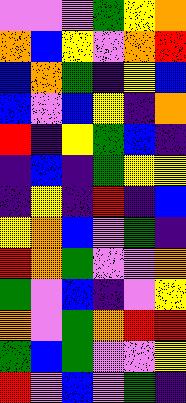[["violet", "violet", "violet", "green", "yellow", "orange"], ["orange", "blue", "yellow", "violet", "orange", "red"], ["blue", "orange", "green", "indigo", "yellow", "blue"], ["blue", "violet", "blue", "yellow", "indigo", "orange"], ["red", "indigo", "yellow", "green", "blue", "indigo"], ["indigo", "blue", "indigo", "green", "yellow", "yellow"], ["indigo", "yellow", "indigo", "red", "indigo", "blue"], ["yellow", "orange", "blue", "violet", "green", "indigo"], ["red", "orange", "green", "violet", "violet", "orange"], ["green", "violet", "blue", "indigo", "violet", "yellow"], ["orange", "violet", "green", "orange", "red", "red"], ["green", "blue", "green", "violet", "violet", "yellow"], ["red", "violet", "blue", "violet", "green", "indigo"]]